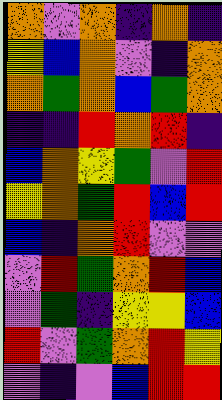[["orange", "violet", "orange", "indigo", "orange", "indigo"], ["yellow", "blue", "orange", "violet", "indigo", "orange"], ["orange", "green", "orange", "blue", "green", "orange"], ["indigo", "indigo", "red", "orange", "red", "indigo"], ["blue", "orange", "yellow", "green", "violet", "red"], ["yellow", "orange", "green", "red", "blue", "red"], ["blue", "indigo", "orange", "red", "violet", "violet"], ["violet", "red", "green", "orange", "red", "blue"], ["violet", "green", "indigo", "yellow", "yellow", "blue"], ["red", "violet", "green", "orange", "red", "yellow"], ["violet", "indigo", "violet", "blue", "red", "red"]]